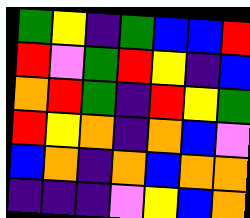[["green", "yellow", "indigo", "green", "blue", "blue", "red"], ["red", "violet", "green", "red", "yellow", "indigo", "blue"], ["orange", "red", "green", "indigo", "red", "yellow", "green"], ["red", "yellow", "orange", "indigo", "orange", "blue", "violet"], ["blue", "orange", "indigo", "orange", "blue", "orange", "orange"], ["indigo", "indigo", "indigo", "violet", "yellow", "blue", "orange"]]